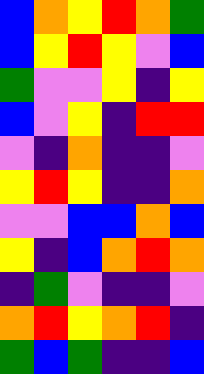[["blue", "orange", "yellow", "red", "orange", "green"], ["blue", "yellow", "red", "yellow", "violet", "blue"], ["green", "violet", "violet", "yellow", "indigo", "yellow"], ["blue", "violet", "yellow", "indigo", "red", "red"], ["violet", "indigo", "orange", "indigo", "indigo", "violet"], ["yellow", "red", "yellow", "indigo", "indigo", "orange"], ["violet", "violet", "blue", "blue", "orange", "blue"], ["yellow", "indigo", "blue", "orange", "red", "orange"], ["indigo", "green", "violet", "indigo", "indigo", "violet"], ["orange", "red", "yellow", "orange", "red", "indigo"], ["green", "blue", "green", "indigo", "indigo", "blue"]]